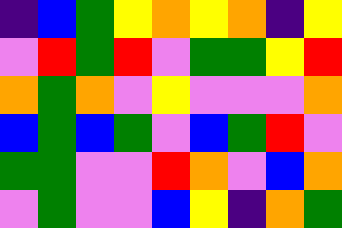[["indigo", "blue", "green", "yellow", "orange", "yellow", "orange", "indigo", "yellow"], ["violet", "red", "green", "red", "violet", "green", "green", "yellow", "red"], ["orange", "green", "orange", "violet", "yellow", "violet", "violet", "violet", "orange"], ["blue", "green", "blue", "green", "violet", "blue", "green", "red", "violet"], ["green", "green", "violet", "violet", "red", "orange", "violet", "blue", "orange"], ["violet", "green", "violet", "violet", "blue", "yellow", "indigo", "orange", "green"]]